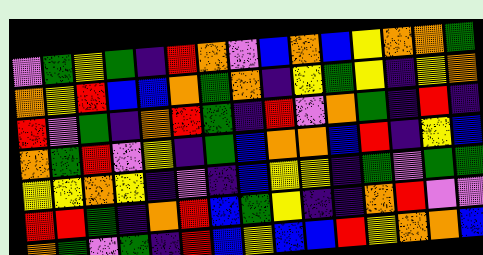[["violet", "green", "yellow", "green", "indigo", "red", "orange", "violet", "blue", "orange", "blue", "yellow", "orange", "orange", "green"], ["orange", "yellow", "red", "blue", "blue", "orange", "green", "orange", "indigo", "yellow", "green", "yellow", "indigo", "yellow", "orange"], ["red", "violet", "green", "indigo", "orange", "red", "green", "indigo", "red", "violet", "orange", "green", "indigo", "red", "indigo"], ["orange", "green", "red", "violet", "yellow", "indigo", "green", "blue", "orange", "orange", "blue", "red", "indigo", "yellow", "blue"], ["yellow", "yellow", "orange", "yellow", "indigo", "violet", "indigo", "blue", "yellow", "yellow", "indigo", "green", "violet", "green", "green"], ["red", "red", "green", "indigo", "orange", "red", "blue", "green", "yellow", "indigo", "indigo", "orange", "red", "violet", "violet"], ["orange", "green", "violet", "green", "indigo", "red", "blue", "yellow", "blue", "blue", "red", "yellow", "orange", "orange", "blue"]]